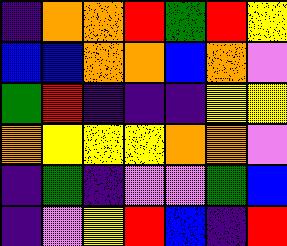[["indigo", "orange", "orange", "red", "green", "red", "yellow"], ["blue", "blue", "orange", "orange", "blue", "orange", "violet"], ["green", "red", "indigo", "indigo", "indigo", "yellow", "yellow"], ["orange", "yellow", "yellow", "yellow", "orange", "orange", "violet"], ["indigo", "green", "indigo", "violet", "violet", "green", "blue"], ["indigo", "violet", "yellow", "red", "blue", "indigo", "red"]]